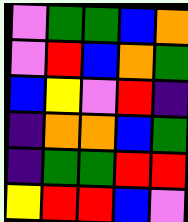[["violet", "green", "green", "blue", "orange"], ["violet", "red", "blue", "orange", "green"], ["blue", "yellow", "violet", "red", "indigo"], ["indigo", "orange", "orange", "blue", "green"], ["indigo", "green", "green", "red", "red"], ["yellow", "red", "red", "blue", "violet"]]